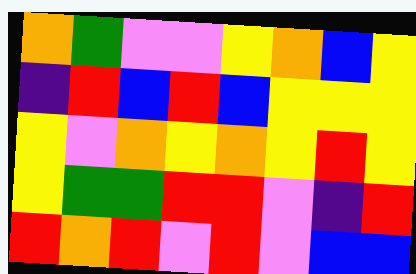[["orange", "green", "violet", "violet", "yellow", "orange", "blue", "yellow"], ["indigo", "red", "blue", "red", "blue", "yellow", "yellow", "yellow"], ["yellow", "violet", "orange", "yellow", "orange", "yellow", "red", "yellow"], ["yellow", "green", "green", "red", "red", "violet", "indigo", "red"], ["red", "orange", "red", "violet", "red", "violet", "blue", "blue"]]